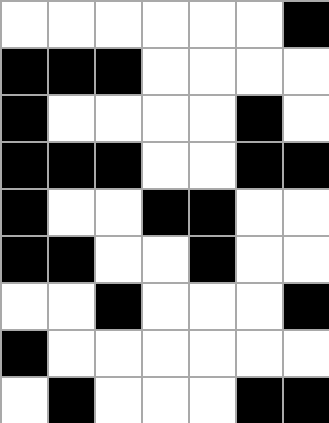[["white", "white", "white", "white", "white", "white", "black"], ["black", "black", "black", "white", "white", "white", "white"], ["black", "white", "white", "white", "white", "black", "white"], ["black", "black", "black", "white", "white", "black", "black"], ["black", "white", "white", "black", "black", "white", "white"], ["black", "black", "white", "white", "black", "white", "white"], ["white", "white", "black", "white", "white", "white", "black"], ["black", "white", "white", "white", "white", "white", "white"], ["white", "black", "white", "white", "white", "black", "black"]]